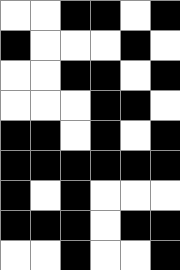[["white", "white", "black", "black", "white", "black"], ["black", "white", "white", "white", "black", "white"], ["white", "white", "black", "black", "white", "black"], ["white", "white", "white", "black", "black", "white"], ["black", "black", "white", "black", "white", "black"], ["black", "black", "black", "black", "black", "black"], ["black", "white", "black", "white", "white", "white"], ["black", "black", "black", "white", "black", "black"], ["white", "white", "black", "white", "white", "black"]]